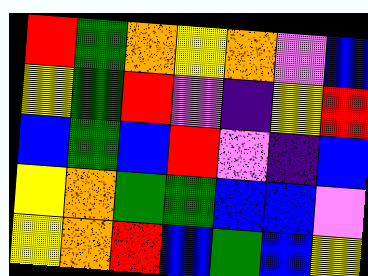[["red", "green", "orange", "yellow", "orange", "violet", "blue"], ["yellow", "green", "red", "violet", "indigo", "yellow", "red"], ["blue", "green", "blue", "red", "violet", "indigo", "blue"], ["yellow", "orange", "green", "green", "blue", "blue", "violet"], ["yellow", "orange", "red", "blue", "green", "blue", "yellow"]]